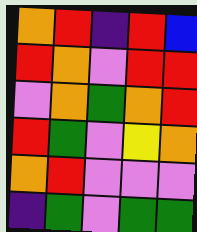[["orange", "red", "indigo", "red", "blue"], ["red", "orange", "violet", "red", "red"], ["violet", "orange", "green", "orange", "red"], ["red", "green", "violet", "yellow", "orange"], ["orange", "red", "violet", "violet", "violet"], ["indigo", "green", "violet", "green", "green"]]